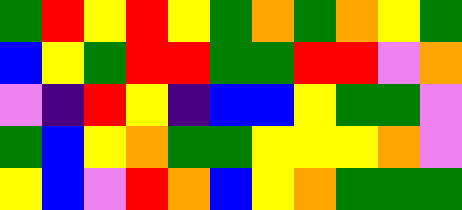[["green", "red", "yellow", "red", "yellow", "green", "orange", "green", "orange", "yellow", "green"], ["blue", "yellow", "green", "red", "red", "green", "green", "red", "red", "violet", "orange"], ["violet", "indigo", "red", "yellow", "indigo", "blue", "blue", "yellow", "green", "green", "violet"], ["green", "blue", "yellow", "orange", "green", "green", "yellow", "yellow", "yellow", "orange", "violet"], ["yellow", "blue", "violet", "red", "orange", "blue", "yellow", "orange", "green", "green", "green"]]